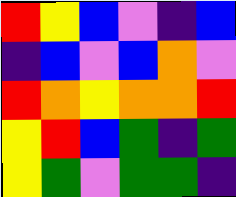[["red", "yellow", "blue", "violet", "indigo", "blue"], ["indigo", "blue", "violet", "blue", "orange", "violet"], ["red", "orange", "yellow", "orange", "orange", "red"], ["yellow", "red", "blue", "green", "indigo", "green"], ["yellow", "green", "violet", "green", "green", "indigo"]]